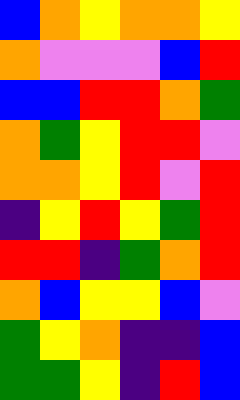[["blue", "orange", "yellow", "orange", "orange", "yellow"], ["orange", "violet", "violet", "violet", "blue", "red"], ["blue", "blue", "red", "red", "orange", "green"], ["orange", "green", "yellow", "red", "red", "violet"], ["orange", "orange", "yellow", "red", "violet", "red"], ["indigo", "yellow", "red", "yellow", "green", "red"], ["red", "red", "indigo", "green", "orange", "red"], ["orange", "blue", "yellow", "yellow", "blue", "violet"], ["green", "yellow", "orange", "indigo", "indigo", "blue"], ["green", "green", "yellow", "indigo", "red", "blue"]]